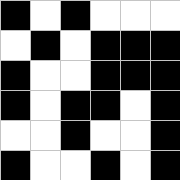[["black", "white", "black", "white", "white", "white"], ["white", "black", "white", "black", "black", "black"], ["black", "white", "white", "black", "black", "black"], ["black", "white", "black", "black", "white", "black"], ["white", "white", "black", "white", "white", "black"], ["black", "white", "white", "black", "white", "black"]]